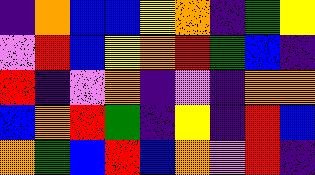[["indigo", "orange", "blue", "blue", "yellow", "orange", "indigo", "green", "yellow"], ["violet", "red", "blue", "yellow", "orange", "red", "green", "blue", "indigo"], ["red", "indigo", "violet", "orange", "indigo", "violet", "indigo", "orange", "orange"], ["blue", "orange", "red", "green", "indigo", "yellow", "indigo", "red", "blue"], ["orange", "green", "blue", "red", "blue", "orange", "violet", "red", "indigo"]]